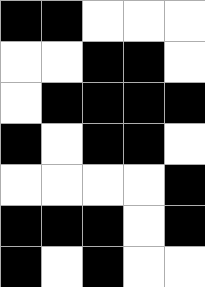[["black", "black", "white", "white", "white"], ["white", "white", "black", "black", "white"], ["white", "black", "black", "black", "black"], ["black", "white", "black", "black", "white"], ["white", "white", "white", "white", "black"], ["black", "black", "black", "white", "black"], ["black", "white", "black", "white", "white"]]